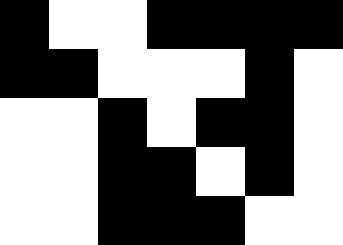[["black", "white", "white", "black", "black", "black", "black"], ["black", "black", "white", "white", "white", "black", "white"], ["white", "white", "black", "white", "black", "black", "white"], ["white", "white", "black", "black", "white", "black", "white"], ["white", "white", "black", "black", "black", "white", "white"]]